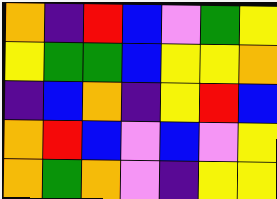[["orange", "indigo", "red", "blue", "violet", "green", "yellow"], ["yellow", "green", "green", "blue", "yellow", "yellow", "orange"], ["indigo", "blue", "orange", "indigo", "yellow", "red", "blue"], ["orange", "red", "blue", "violet", "blue", "violet", "yellow"], ["orange", "green", "orange", "violet", "indigo", "yellow", "yellow"]]